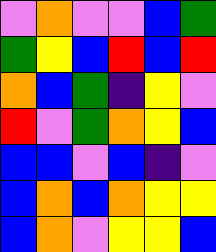[["violet", "orange", "violet", "violet", "blue", "green"], ["green", "yellow", "blue", "red", "blue", "red"], ["orange", "blue", "green", "indigo", "yellow", "violet"], ["red", "violet", "green", "orange", "yellow", "blue"], ["blue", "blue", "violet", "blue", "indigo", "violet"], ["blue", "orange", "blue", "orange", "yellow", "yellow"], ["blue", "orange", "violet", "yellow", "yellow", "blue"]]